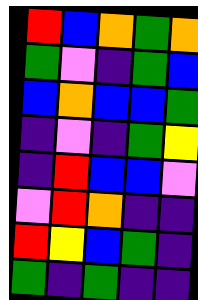[["red", "blue", "orange", "green", "orange"], ["green", "violet", "indigo", "green", "blue"], ["blue", "orange", "blue", "blue", "green"], ["indigo", "violet", "indigo", "green", "yellow"], ["indigo", "red", "blue", "blue", "violet"], ["violet", "red", "orange", "indigo", "indigo"], ["red", "yellow", "blue", "green", "indigo"], ["green", "indigo", "green", "indigo", "indigo"]]